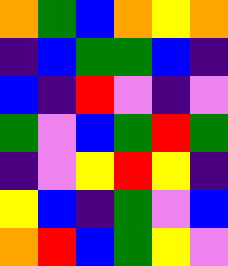[["orange", "green", "blue", "orange", "yellow", "orange"], ["indigo", "blue", "green", "green", "blue", "indigo"], ["blue", "indigo", "red", "violet", "indigo", "violet"], ["green", "violet", "blue", "green", "red", "green"], ["indigo", "violet", "yellow", "red", "yellow", "indigo"], ["yellow", "blue", "indigo", "green", "violet", "blue"], ["orange", "red", "blue", "green", "yellow", "violet"]]